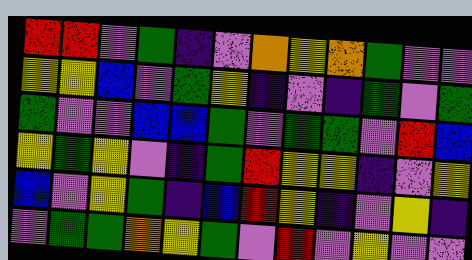[["red", "red", "violet", "green", "indigo", "violet", "orange", "yellow", "orange", "green", "violet", "violet"], ["yellow", "yellow", "blue", "violet", "green", "yellow", "indigo", "violet", "indigo", "green", "violet", "green"], ["green", "violet", "violet", "blue", "blue", "green", "violet", "green", "green", "violet", "red", "blue"], ["yellow", "green", "yellow", "violet", "indigo", "green", "red", "yellow", "yellow", "indigo", "violet", "yellow"], ["blue", "violet", "yellow", "green", "indigo", "blue", "red", "yellow", "indigo", "violet", "yellow", "indigo"], ["violet", "green", "green", "orange", "yellow", "green", "violet", "red", "violet", "yellow", "violet", "violet"]]